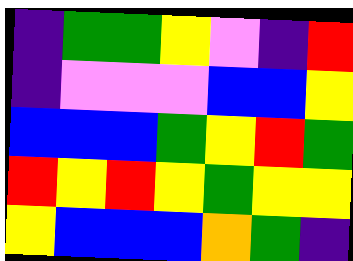[["indigo", "green", "green", "yellow", "violet", "indigo", "red"], ["indigo", "violet", "violet", "violet", "blue", "blue", "yellow"], ["blue", "blue", "blue", "green", "yellow", "red", "green"], ["red", "yellow", "red", "yellow", "green", "yellow", "yellow"], ["yellow", "blue", "blue", "blue", "orange", "green", "indigo"]]